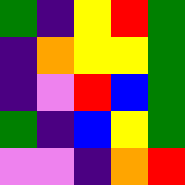[["green", "indigo", "yellow", "red", "green"], ["indigo", "orange", "yellow", "yellow", "green"], ["indigo", "violet", "red", "blue", "green"], ["green", "indigo", "blue", "yellow", "green"], ["violet", "violet", "indigo", "orange", "red"]]